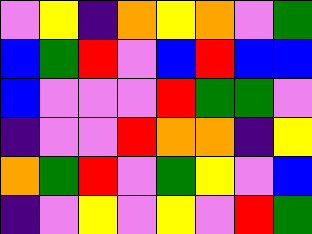[["violet", "yellow", "indigo", "orange", "yellow", "orange", "violet", "green"], ["blue", "green", "red", "violet", "blue", "red", "blue", "blue"], ["blue", "violet", "violet", "violet", "red", "green", "green", "violet"], ["indigo", "violet", "violet", "red", "orange", "orange", "indigo", "yellow"], ["orange", "green", "red", "violet", "green", "yellow", "violet", "blue"], ["indigo", "violet", "yellow", "violet", "yellow", "violet", "red", "green"]]